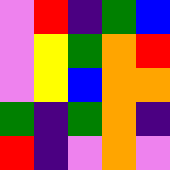[["violet", "red", "indigo", "green", "blue"], ["violet", "yellow", "green", "orange", "red"], ["violet", "yellow", "blue", "orange", "orange"], ["green", "indigo", "green", "orange", "indigo"], ["red", "indigo", "violet", "orange", "violet"]]